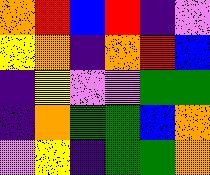[["orange", "red", "blue", "red", "indigo", "violet"], ["yellow", "orange", "indigo", "orange", "red", "blue"], ["indigo", "yellow", "violet", "violet", "green", "green"], ["indigo", "orange", "green", "green", "blue", "orange"], ["violet", "yellow", "indigo", "green", "green", "orange"]]